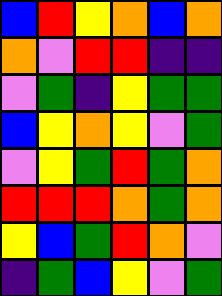[["blue", "red", "yellow", "orange", "blue", "orange"], ["orange", "violet", "red", "red", "indigo", "indigo"], ["violet", "green", "indigo", "yellow", "green", "green"], ["blue", "yellow", "orange", "yellow", "violet", "green"], ["violet", "yellow", "green", "red", "green", "orange"], ["red", "red", "red", "orange", "green", "orange"], ["yellow", "blue", "green", "red", "orange", "violet"], ["indigo", "green", "blue", "yellow", "violet", "green"]]